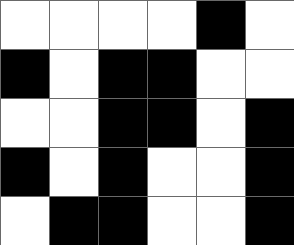[["white", "white", "white", "white", "black", "white"], ["black", "white", "black", "black", "white", "white"], ["white", "white", "black", "black", "white", "black"], ["black", "white", "black", "white", "white", "black"], ["white", "black", "black", "white", "white", "black"]]